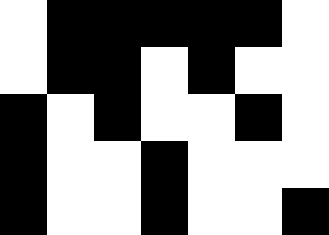[["white", "black", "black", "black", "black", "black", "white"], ["white", "black", "black", "white", "black", "white", "white"], ["black", "white", "black", "white", "white", "black", "white"], ["black", "white", "white", "black", "white", "white", "white"], ["black", "white", "white", "black", "white", "white", "black"]]